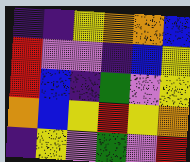[["indigo", "indigo", "yellow", "orange", "orange", "blue"], ["red", "violet", "violet", "indigo", "blue", "yellow"], ["red", "blue", "indigo", "green", "violet", "yellow"], ["orange", "blue", "yellow", "red", "yellow", "orange"], ["indigo", "yellow", "violet", "green", "violet", "red"]]